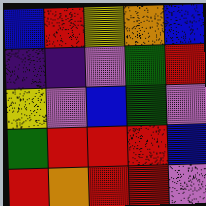[["blue", "red", "yellow", "orange", "blue"], ["indigo", "indigo", "violet", "green", "red"], ["yellow", "violet", "blue", "green", "violet"], ["green", "red", "red", "red", "blue"], ["red", "orange", "red", "red", "violet"]]